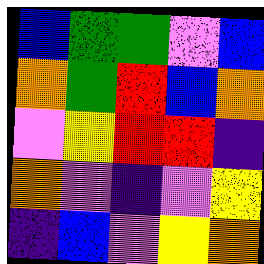[["blue", "green", "green", "violet", "blue"], ["orange", "green", "red", "blue", "orange"], ["violet", "yellow", "red", "red", "indigo"], ["orange", "violet", "indigo", "violet", "yellow"], ["indigo", "blue", "violet", "yellow", "orange"]]